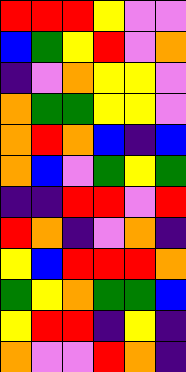[["red", "red", "red", "yellow", "violet", "violet"], ["blue", "green", "yellow", "red", "violet", "orange"], ["indigo", "violet", "orange", "yellow", "yellow", "violet"], ["orange", "green", "green", "yellow", "yellow", "violet"], ["orange", "red", "orange", "blue", "indigo", "blue"], ["orange", "blue", "violet", "green", "yellow", "green"], ["indigo", "indigo", "red", "red", "violet", "red"], ["red", "orange", "indigo", "violet", "orange", "indigo"], ["yellow", "blue", "red", "red", "red", "orange"], ["green", "yellow", "orange", "green", "green", "blue"], ["yellow", "red", "red", "indigo", "yellow", "indigo"], ["orange", "violet", "violet", "red", "orange", "indigo"]]